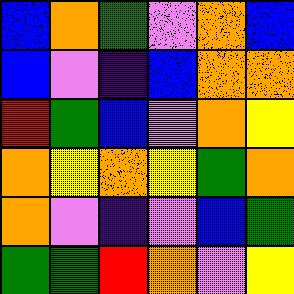[["blue", "orange", "green", "violet", "orange", "blue"], ["blue", "violet", "indigo", "blue", "orange", "orange"], ["red", "green", "blue", "violet", "orange", "yellow"], ["orange", "yellow", "orange", "yellow", "green", "orange"], ["orange", "violet", "indigo", "violet", "blue", "green"], ["green", "green", "red", "orange", "violet", "yellow"]]